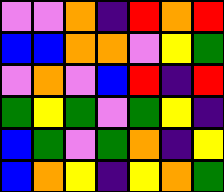[["violet", "violet", "orange", "indigo", "red", "orange", "red"], ["blue", "blue", "orange", "orange", "violet", "yellow", "green"], ["violet", "orange", "violet", "blue", "red", "indigo", "red"], ["green", "yellow", "green", "violet", "green", "yellow", "indigo"], ["blue", "green", "violet", "green", "orange", "indigo", "yellow"], ["blue", "orange", "yellow", "indigo", "yellow", "orange", "green"]]